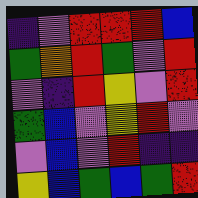[["indigo", "violet", "red", "red", "red", "blue"], ["green", "orange", "red", "green", "violet", "red"], ["violet", "indigo", "red", "yellow", "violet", "red"], ["green", "blue", "violet", "yellow", "red", "violet"], ["violet", "blue", "violet", "red", "indigo", "indigo"], ["yellow", "blue", "green", "blue", "green", "red"]]